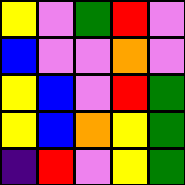[["yellow", "violet", "green", "red", "violet"], ["blue", "violet", "violet", "orange", "violet"], ["yellow", "blue", "violet", "red", "green"], ["yellow", "blue", "orange", "yellow", "green"], ["indigo", "red", "violet", "yellow", "green"]]